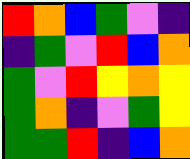[["red", "orange", "blue", "green", "violet", "indigo"], ["indigo", "green", "violet", "red", "blue", "orange"], ["green", "violet", "red", "yellow", "orange", "yellow"], ["green", "orange", "indigo", "violet", "green", "yellow"], ["green", "green", "red", "indigo", "blue", "orange"]]